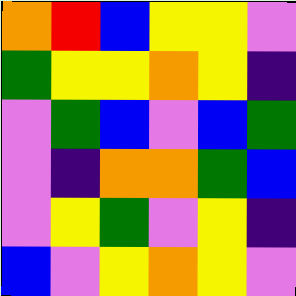[["orange", "red", "blue", "yellow", "yellow", "violet"], ["green", "yellow", "yellow", "orange", "yellow", "indigo"], ["violet", "green", "blue", "violet", "blue", "green"], ["violet", "indigo", "orange", "orange", "green", "blue"], ["violet", "yellow", "green", "violet", "yellow", "indigo"], ["blue", "violet", "yellow", "orange", "yellow", "violet"]]